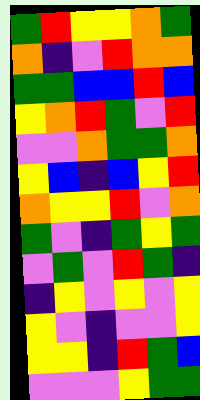[["green", "red", "yellow", "yellow", "orange", "green"], ["orange", "indigo", "violet", "red", "orange", "orange"], ["green", "green", "blue", "blue", "red", "blue"], ["yellow", "orange", "red", "green", "violet", "red"], ["violet", "violet", "orange", "green", "green", "orange"], ["yellow", "blue", "indigo", "blue", "yellow", "red"], ["orange", "yellow", "yellow", "red", "violet", "orange"], ["green", "violet", "indigo", "green", "yellow", "green"], ["violet", "green", "violet", "red", "green", "indigo"], ["indigo", "yellow", "violet", "yellow", "violet", "yellow"], ["yellow", "violet", "indigo", "violet", "violet", "yellow"], ["yellow", "yellow", "indigo", "red", "green", "blue"], ["violet", "violet", "violet", "yellow", "green", "green"]]